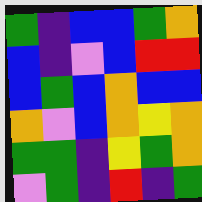[["green", "indigo", "blue", "blue", "green", "orange"], ["blue", "indigo", "violet", "blue", "red", "red"], ["blue", "green", "blue", "orange", "blue", "blue"], ["orange", "violet", "blue", "orange", "yellow", "orange"], ["green", "green", "indigo", "yellow", "green", "orange"], ["violet", "green", "indigo", "red", "indigo", "green"]]